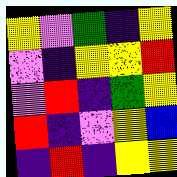[["yellow", "violet", "green", "indigo", "yellow"], ["violet", "indigo", "yellow", "yellow", "red"], ["violet", "red", "indigo", "green", "yellow"], ["red", "indigo", "violet", "yellow", "blue"], ["indigo", "red", "indigo", "yellow", "yellow"]]